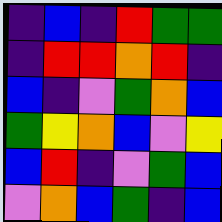[["indigo", "blue", "indigo", "red", "green", "green"], ["indigo", "red", "red", "orange", "red", "indigo"], ["blue", "indigo", "violet", "green", "orange", "blue"], ["green", "yellow", "orange", "blue", "violet", "yellow"], ["blue", "red", "indigo", "violet", "green", "blue"], ["violet", "orange", "blue", "green", "indigo", "blue"]]